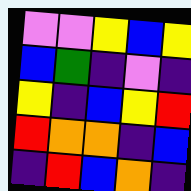[["violet", "violet", "yellow", "blue", "yellow"], ["blue", "green", "indigo", "violet", "indigo"], ["yellow", "indigo", "blue", "yellow", "red"], ["red", "orange", "orange", "indigo", "blue"], ["indigo", "red", "blue", "orange", "indigo"]]